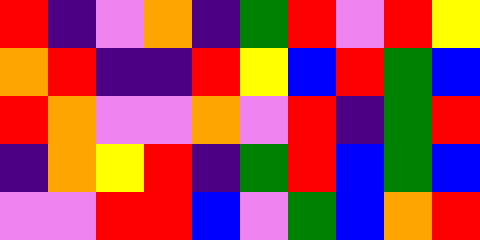[["red", "indigo", "violet", "orange", "indigo", "green", "red", "violet", "red", "yellow"], ["orange", "red", "indigo", "indigo", "red", "yellow", "blue", "red", "green", "blue"], ["red", "orange", "violet", "violet", "orange", "violet", "red", "indigo", "green", "red"], ["indigo", "orange", "yellow", "red", "indigo", "green", "red", "blue", "green", "blue"], ["violet", "violet", "red", "red", "blue", "violet", "green", "blue", "orange", "red"]]